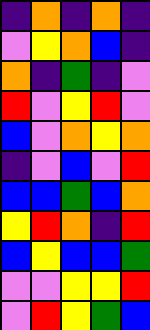[["indigo", "orange", "indigo", "orange", "indigo"], ["violet", "yellow", "orange", "blue", "indigo"], ["orange", "indigo", "green", "indigo", "violet"], ["red", "violet", "yellow", "red", "violet"], ["blue", "violet", "orange", "yellow", "orange"], ["indigo", "violet", "blue", "violet", "red"], ["blue", "blue", "green", "blue", "orange"], ["yellow", "red", "orange", "indigo", "red"], ["blue", "yellow", "blue", "blue", "green"], ["violet", "violet", "yellow", "yellow", "red"], ["violet", "red", "yellow", "green", "blue"]]